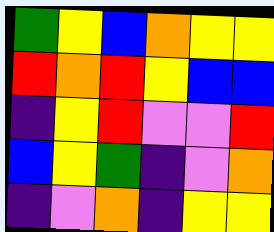[["green", "yellow", "blue", "orange", "yellow", "yellow"], ["red", "orange", "red", "yellow", "blue", "blue"], ["indigo", "yellow", "red", "violet", "violet", "red"], ["blue", "yellow", "green", "indigo", "violet", "orange"], ["indigo", "violet", "orange", "indigo", "yellow", "yellow"]]